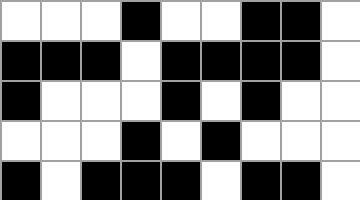[["white", "white", "white", "black", "white", "white", "black", "black", "white"], ["black", "black", "black", "white", "black", "black", "black", "black", "white"], ["black", "white", "white", "white", "black", "white", "black", "white", "white"], ["white", "white", "white", "black", "white", "black", "white", "white", "white"], ["black", "white", "black", "black", "black", "white", "black", "black", "white"]]